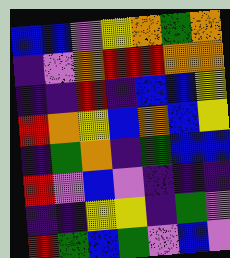[["blue", "blue", "violet", "yellow", "orange", "green", "orange"], ["indigo", "violet", "orange", "red", "red", "orange", "orange"], ["indigo", "indigo", "red", "indigo", "blue", "blue", "yellow"], ["red", "orange", "yellow", "blue", "orange", "blue", "yellow"], ["indigo", "green", "orange", "indigo", "green", "blue", "blue"], ["red", "violet", "blue", "violet", "indigo", "indigo", "indigo"], ["indigo", "indigo", "yellow", "yellow", "indigo", "green", "violet"], ["red", "green", "blue", "green", "violet", "blue", "violet"]]